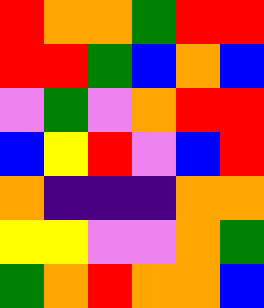[["red", "orange", "orange", "green", "red", "red"], ["red", "red", "green", "blue", "orange", "blue"], ["violet", "green", "violet", "orange", "red", "red"], ["blue", "yellow", "red", "violet", "blue", "red"], ["orange", "indigo", "indigo", "indigo", "orange", "orange"], ["yellow", "yellow", "violet", "violet", "orange", "green"], ["green", "orange", "red", "orange", "orange", "blue"]]